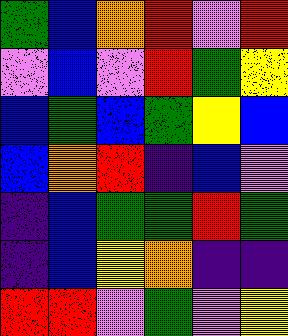[["green", "blue", "orange", "red", "violet", "red"], ["violet", "blue", "violet", "red", "green", "yellow"], ["blue", "green", "blue", "green", "yellow", "blue"], ["blue", "orange", "red", "indigo", "blue", "violet"], ["indigo", "blue", "green", "green", "red", "green"], ["indigo", "blue", "yellow", "orange", "indigo", "indigo"], ["red", "red", "violet", "green", "violet", "yellow"]]